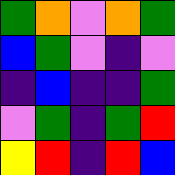[["green", "orange", "violet", "orange", "green"], ["blue", "green", "violet", "indigo", "violet"], ["indigo", "blue", "indigo", "indigo", "green"], ["violet", "green", "indigo", "green", "red"], ["yellow", "red", "indigo", "red", "blue"]]